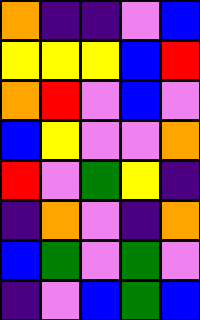[["orange", "indigo", "indigo", "violet", "blue"], ["yellow", "yellow", "yellow", "blue", "red"], ["orange", "red", "violet", "blue", "violet"], ["blue", "yellow", "violet", "violet", "orange"], ["red", "violet", "green", "yellow", "indigo"], ["indigo", "orange", "violet", "indigo", "orange"], ["blue", "green", "violet", "green", "violet"], ["indigo", "violet", "blue", "green", "blue"]]